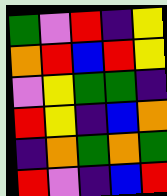[["green", "violet", "red", "indigo", "yellow"], ["orange", "red", "blue", "red", "yellow"], ["violet", "yellow", "green", "green", "indigo"], ["red", "yellow", "indigo", "blue", "orange"], ["indigo", "orange", "green", "orange", "green"], ["red", "violet", "indigo", "blue", "red"]]